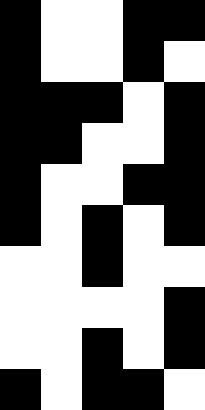[["black", "white", "white", "black", "black"], ["black", "white", "white", "black", "white"], ["black", "black", "black", "white", "black"], ["black", "black", "white", "white", "black"], ["black", "white", "white", "black", "black"], ["black", "white", "black", "white", "black"], ["white", "white", "black", "white", "white"], ["white", "white", "white", "white", "black"], ["white", "white", "black", "white", "black"], ["black", "white", "black", "black", "white"]]